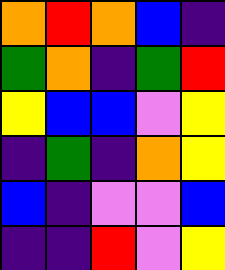[["orange", "red", "orange", "blue", "indigo"], ["green", "orange", "indigo", "green", "red"], ["yellow", "blue", "blue", "violet", "yellow"], ["indigo", "green", "indigo", "orange", "yellow"], ["blue", "indigo", "violet", "violet", "blue"], ["indigo", "indigo", "red", "violet", "yellow"]]